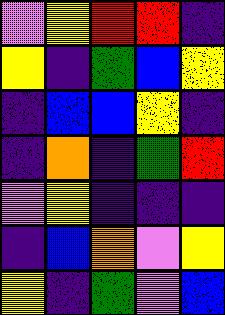[["violet", "yellow", "red", "red", "indigo"], ["yellow", "indigo", "green", "blue", "yellow"], ["indigo", "blue", "blue", "yellow", "indigo"], ["indigo", "orange", "indigo", "green", "red"], ["violet", "yellow", "indigo", "indigo", "indigo"], ["indigo", "blue", "orange", "violet", "yellow"], ["yellow", "indigo", "green", "violet", "blue"]]